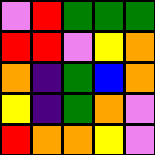[["violet", "red", "green", "green", "green"], ["red", "red", "violet", "yellow", "orange"], ["orange", "indigo", "green", "blue", "orange"], ["yellow", "indigo", "green", "orange", "violet"], ["red", "orange", "orange", "yellow", "violet"]]